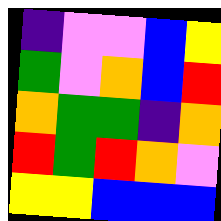[["indigo", "violet", "violet", "blue", "yellow"], ["green", "violet", "orange", "blue", "red"], ["orange", "green", "green", "indigo", "orange"], ["red", "green", "red", "orange", "violet"], ["yellow", "yellow", "blue", "blue", "blue"]]